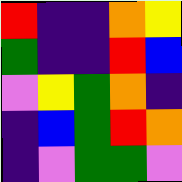[["red", "indigo", "indigo", "orange", "yellow"], ["green", "indigo", "indigo", "red", "blue"], ["violet", "yellow", "green", "orange", "indigo"], ["indigo", "blue", "green", "red", "orange"], ["indigo", "violet", "green", "green", "violet"]]